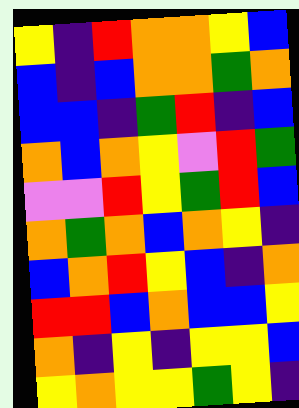[["yellow", "indigo", "red", "orange", "orange", "yellow", "blue"], ["blue", "indigo", "blue", "orange", "orange", "green", "orange"], ["blue", "blue", "indigo", "green", "red", "indigo", "blue"], ["orange", "blue", "orange", "yellow", "violet", "red", "green"], ["violet", "violet", "red", "yellow", "green", "red", "blue"], ["orange", "green", "orange", "blue", "orange", "yellow", "indigo"], ["blue", "orange", "red", "yellow", "blue", "indigo", "orange"], ["red", "red", "blue", "orange", "blue", "blue", "yellow"], ["orange", "indigo", "yellow", "indigo", "yellow", "yellow", "blue"], ["yellow", "orange", "yellow", "yellow", "green", "yellow", "indigo"]]